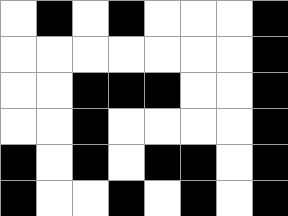[["white", "black", "white", "black", "white", "white", "white", "black"], ["white", "white", "white", "white", "white", "white", "white", "black"], ["white", "white", "black", "black", "black", "white", "white", "black"], ["white", "white", "black", "white", "white", "white", "white", "black"], ["black", "white", "black", "white", "black", "black", "white", "black"], ["black", "white", "white", "black", "white", "black", "white", "black"]]